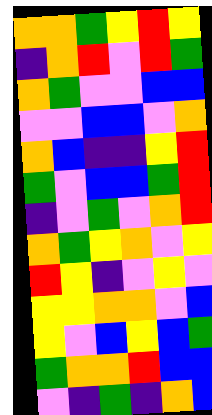[["orange", "orange", "green", "yellow", "red", "yellow"], ["indigo", "orange", "red", "violet", "red", "green"], ["orange", "green", "violet", "violet", "blue", "blue"], ["violet", "violet", "blue", "blue", "violet", "orange"], ["orange", "blue", "indigo", "indigo", "yellow", "red"], ["green", "violet", "blue", "blue", "green", "red"], ["indigo", "violet", "green", "violet", "orange", "red"], ["orange", "green", "yellow", "orange", "violet", "yellow"], ["red", "yellow", "indigo", "violet", "yellow", "violet"], ["yellow", "yellow", "orange", "orange", "violet", "blue"], ["yellow", "violet", "blue", "yellow", "blue", "green"], ["green", "orange", "orange", "red", "blue", "blue"], ["violet", "indigo", "green", "indigo", "orange", "blue"]]